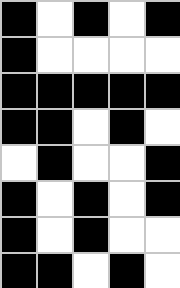[["black", "white", "black", "white", "black"], ["black", "white", "white", "white", "white"], ["black", "black", "black", "black", "black"], ["black", "black", "white", "black", "white"], ["white", "black", "white", "white", "black"], ["black", "white", "black", "white", "black"], ["black", "white", "black", "white", "white"], ["black", "black", "white", "black", "white"]]